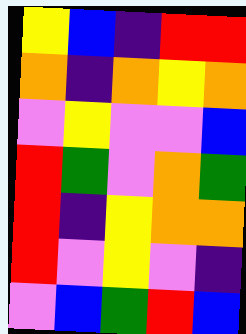[["yellow", "blue", "indigo", "red", "red"], ["orange", "indigo", "orange", "yellow", "orange"], ["violet", "yellow", "violet", "violet", "blue"], ["red", "green", "violet", "orange", "green"], ["red", "indigo", "yellow", "orange", "orange"], ["red", "violet", "yellow", "violet", "indigo"], ["violet", "blue", "green", "red", "blue"]]